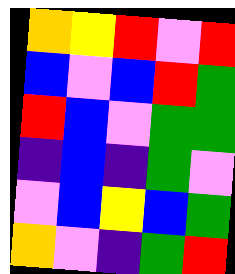[["orange", "yellow", "red", "violet", "red"], ["blue", "violet", "blue", "red", "green"], ["red", "blue", "violet", "green", "green"], ["indigo", "blue", "indigo", "green", "violet"], ["violet", "blue", "yellow", "blue", "green"], ["orange", "violet", "indigo", "green", "red"]]